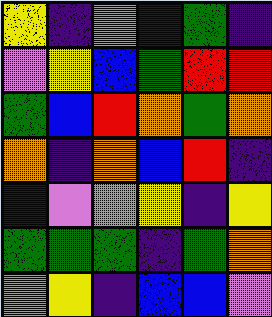[["yellow", "indigo", "violet", "blue", "green", "indigo"], ["violet", "yellow", "blue", "green", "red", "red"], ["green", "blue", "red", "orange", "green", "orange"], ["orange", "indigo", "orange", "blue", "red", "indigo"], ["blue", "violet", "orange", "yellow", "indigo", "yellow"], ["green", "green", "green", "indigo", "green", "orange"], ["orange", "yellow", "indigo", "blue", "blue", "violet"]]